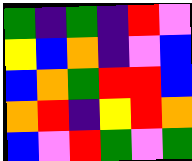[["green", "indigo", "green", "indigo", "red", "violet"], ["yellow", "blue", "orange", "indigo", "violet", "blue"], ["blue", "orange", "green", "red", "red", "blue"], ["orange", "red", "indigo", "yellow", "red", "orange"], ["blue", "violet", "red", "green", "violet", "green"]]